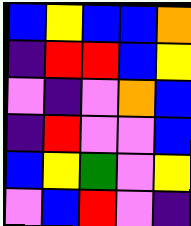[["blue", "yellow", "blue", "blue", "orange"], ["indigo", "red", "red", "blue", "yellow"], ["violet", "indigo", "violet", "orange", "blue"], ["indigo", "red", "violet", "violet", "blue"], ["blue", "yellow", "green", "violet", "yellow"], ["violet", "blue", "red", "violet", "indigo"]]